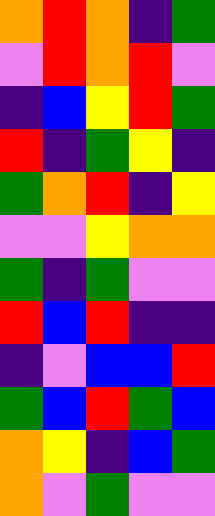[["orange", "red", "orange", "indigo", "green"], ["violet", "red", "orange", "red", "violet"], ["indigo", "blue", "yellow", "red", "green"], ["red", "indigo", "green", "yellow", "indigo"], ["green", "orange", "red", "indigo", "yellow"], ["violet", "violet", "yellow", "orange", "orange"], ["green", "indigo", "green", "violet", "violet"], ["red", "blue", "red", "indigo", "indigo"], ["indigo", "violet", "blue", "blue", "red"], ["green", "blue", "red", "green", "blue"], ["orange", "yellow", "indigo", "blue", "green"], ["orange", "violet", "green", "violet", "violet"]]